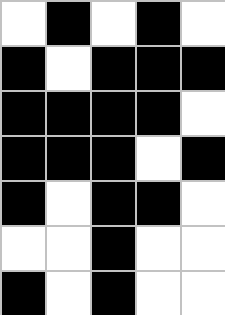[["white", "black", "white", "black", "white"], ["black", "white", "black", "black", "black"], ["black", "black", "black", "black", "white"], ["black", "black", "black", "white", "black"], ["black", "white", "black", "black", "white"], ["white", "white", "black", "white", "white"], ["black", "white", "black", "white", "white"]]